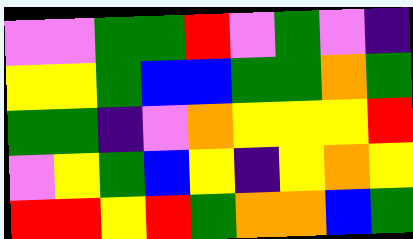[["violet", "violet", "green", "green", "red", "violet", "green", "violet", "indigo"], ["yellow", "yellow", "green", "blue", "blue", "green", "green", "orange", "green"], ["green", "green", "indigo", "violet", "orange", "yellow", "yellow", "yellow", "red"], ["violet", "yellow", "green", "blue", "yellow", "indigo", "yellow", "orange", "yellow"], ["red", "red", "yellow", "red", "green", "orange", "orange", "blue", "green"]]